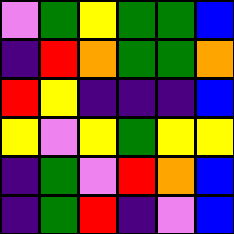[["violet", "green", "yellow", "green", "green", "blue"], ["indigo", "red", "orange", "green", "green", "orange"], ["red", "yellow", "indigo", "indigo", "indigo", "blue"], ["yellow", "violet", "yellow", "green", "yellow", "yellow"], ["indigo", "green", "violet", "red", "orange", "blue"], ["indigo", "green", "red", "indigo", "violet", "blue"]]